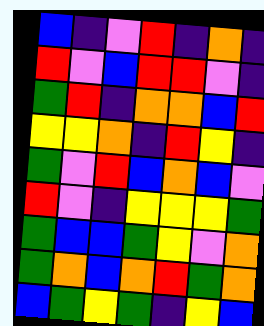[["blue", "indigo", "violet", "red", "indigo", "orange", "indigo"], ["red", "violet", "blue", "red", "red", "violet", "indigo"], ["green", "red", "indigo", "orange", "orange", "blue", "red"], ["yellow", "yellow", "orange", "indigo", "red", "yellow", "indigo"], ["green", "violet", "red", "blue", "orange", "blue", "violet"], ["red", "violet", "indigo", "yellow", "yellow", "yellow", "green"], ["green", "blue", "blue", "green", "yellow", "violet", "orange"], ["green", "orange", "blue", "orange", "red", "green", "orange"], ["blue", "green", "yellow", "green", "indigo", "yellow", "blue"]]